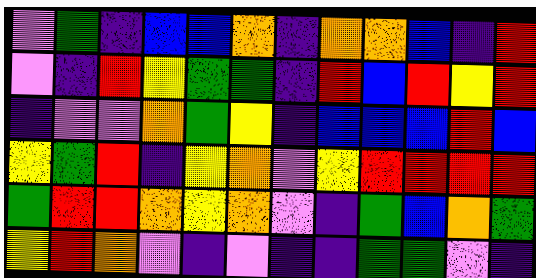[["violet", "green", "indigo", "blue", "blue", "orange", "indigo", "orange", "orange", "blue", "indigo", "red"], ["violet", "indigo", "red", "yellow", "green", "green", "indigo", "red", "blue", "red", "yellow", "red"], ["indigo", "violet", "violet", "orange", "green", "yellow", "indigo", "blue", "blue", "blue", "red", "blue"], ["yellow", "green", "red", "indigo", "yellow", "orange", "violet", "yellow", "red", "red", "red", "red"], ["green", "red", "red", "orange", "yellow", "orange", "violet", "indigo", "green", "blue", "orange", "green"], ["yellow", "red", "orange", "violet", "indigo", "violet", "indigo", "indigo", "green", "green", "violet", "indigo"]]